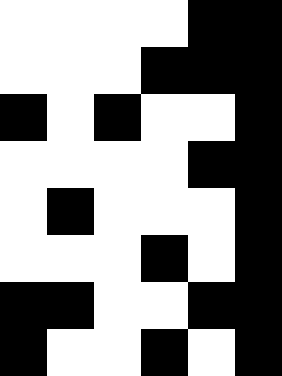[["white", "white", "white", "white", "black", "black"], ["white", "white", "white", "black", "black", "black"], ["black", "white", "black", "white", "white", "black"], ["white", "white", "white", "white", "black", "black"], ["white", "black", "white", "white", "white", "black"], ["white", "white", "white", "black", "white", "black"], ["black", "black", "white", "white", "black", "black"], ["black", "white", "white", "black", "white", "black"]]